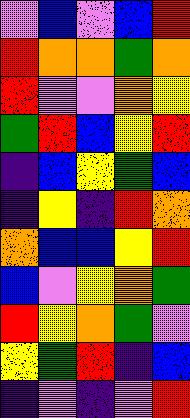[["violet", "blue", "violet", "blue", "red"], ["red", "orange", "orange", "green", "orange"], ["red", "violet", "violet", "orange", "yellow"], ["green", "red", "blue", "yellow", "red"], ["indigo", "blue", "yellow", "green", "blue"], ["indigo", "yellow", "indigo", "red", "orange"], ["orange", "blue", "blue", "yellow", "red"], ["blue", "violet", "yellow", "orange", "green"], ["red", "yellow", "orange", "green", "violet"], ["yellow", "green", "red", "indigo", "blue"], ["indigo", "violet", "indigo", "violet", "red"]]